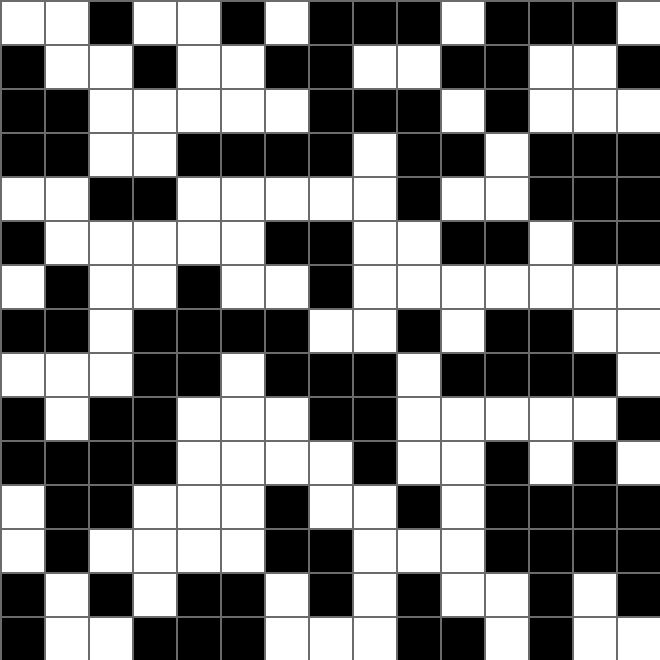[["white", "white", "black", "white", "white", "black", "white", "black", "black", "black", "white", "black", "black", "black", "white"], ["black", "white", "white", "black", "white", "white", "black", "black", "white", "white", "black", "black", "white", "white", "black"], ["black", "black", "white", "white", "white", "white", "white", "black", "black", "black", "white", "black", "white", "white", "white"], ["black", "black", "white", "white", "black", "black", "black", "black", "white", "black", "black", "white", "black", "black", "black"], ["white", "white", "black", "black", "white", "white", "white", "white", "white", "black", "white", "white", "black", "black", "black"], ["black", "white", "white", "white", "white", "white", "black", "black", "white", "white", "black", "black", "white", "black", "black"], ["white", "black", "white", "white", "black", "white", "white", "black", "white", "white", "white", "white", "white", "white", "white"], ["black", "black", "white", "black", "black", "black", "black", "white", "white", "black", "white", "black", "black", "white", "white"], ["white", "white", "white", "black", "black", "white", "black", "black", "black", "white", "black", "black", "black", "black", "white"], ["black", "white", "black", "black", "white", "white", "white", "black", "black", "white", "white", "white", "white", "white", "black"], ["black", "black", "black", "black", "white", "white", "white", "white", "black", "white", "white", "black", "white", "black", "white"], ["white", "black", "black", "white", "white", "white", "black", "white", "white", "black", "white", "black", "black", "black", "black"], ["white", "black", "white", "white", "white", "white", "black", "black", "white", "white", "white", "black", "black", "black", "black"], ["black", "white", "black", "white", "black", "black", "white", "black", "white", "black", "white", "white", "black", "white", "black"], ["black", "white", "white", "black", "black", "black", "white", "white", "white", "black", "black", "white", "black", "white", "white"]]